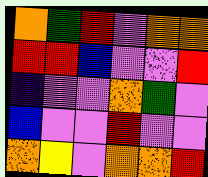[["orange", "green", "red", "violet", "orange", "orange"], ["red", "red", "blue", "violet", "violet", "red"], ["indigo", "violet", "violet", "orange", "green", "violet"], ["blue", "violet", "violet", "red", "violet", "violet"], ["orange", "yellow", "violet", "orange", "orange", "red"]]